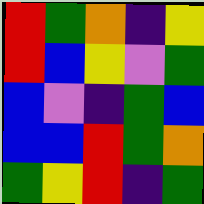[["red", "green", "orange", "indigo", "yellow"], ["red", "blue", "yellow", "violet", "green"], ["blue", "violet", "indigo", "green", "blue"], ["blue", "blue", "red", "green", "orange"], ["green", "yellow", "red", "indigo", "green"]]